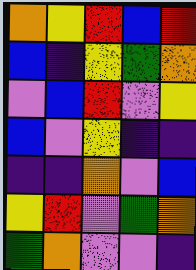[["orange", "yellow", "red", "blue", "red"], ["blue", "indigo", "yellow", "green", "orange"], ["violet", "blue", "red", "violet", "yellow"], ["blue", "violet", "yellow", "indigo", "indigo"], ["indigo", "indigo", "orange", "violet", "blue"], ["yellow", "red", "violet", "green", "orange"], ["green", "orange", "violet", "violet", "indigo"]]